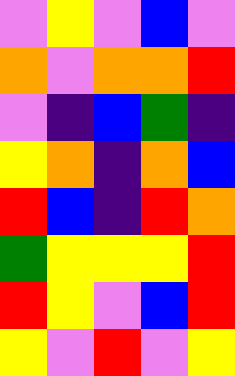[["violet", "yellow", "violet", "blue", "violet"], ["orange", "violet", "orange", "orange", "red"], ["violet", "indigo", "blue", "green", "indigo"], ["yellow", "orange", "indigo", "orange", "blue"], ["red", "blue", "indigo", "red", "orange"], ["green", "yellow", "yellow", "yellow", "red"], ["red", "yellow", "violet", "blue", "red"], ["yellow", "violet", "red", "violet", "yellow"]]